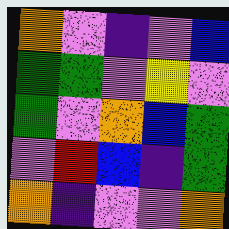[["orange", "violet", "indigo", "violet", "blue"], ["green", "green", "violet", "yellow", "violet"], ["green", "violet", "orange", "blue", "green"], ["violet", "red", "blue", "indigo", "green"], ["orange", "indigo", "violet", "violet", "orange"]]